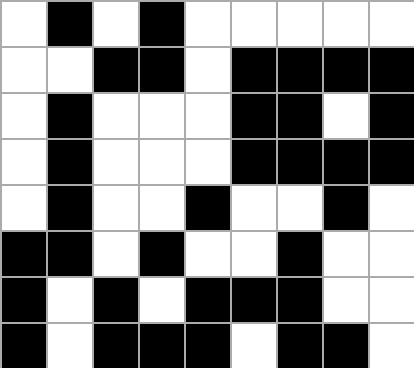[["white", "black", "white", "black", "white", "white", "white", "white", "white"], ["white", "white", "black", "black", "white", "black", "black", "black", "black"], ["white", "black", "white", "white", "white", "black", "black", "white", "black"], ["white", "black", "white", "white", "white", "black", "black", "black", "black"], ["white", "black", "white", "white", "black", "white", "white", "black", "white"], ["black", "black", "white", "black", "white", "white", "black", "white", "white"], ["black", "white", "black", "white", "black", "black", "black", "white", "white"], ["black", "white", "black", "black", "black", "white", "black", "black", "white"]]